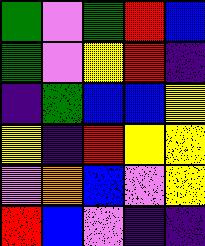[["green", "violet", "green", "red", "blue"], ["green", "violet", "yellow", "red", "indigo"], ["indigo", "green", "blue", "blue", "yellow"], ["yellow", "indigo", "red", "yellow", "yellow"], ["violet", "orange", "blue", "violet", "yellow"], ["red", "blue", "violet", "indigo", "indigo"]]